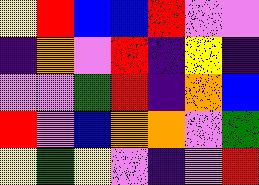[["yellow", "red", "blue", "blue", "red", "violet", "violet"], ["indigo", "orange", "violet", "red", "indigo", "yellow", "indigo"], ["violet", "violet", "green", "red", "indigo", "orange", "blue"], ["red", "violet", "blue", "orange", "orange", "violet", "green"], ["yellow", "green", "yellow", "violet", "indigo", "violet", "red"]]